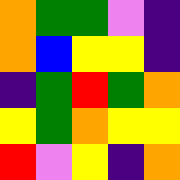[["orange", "green", "green", "violet", "indigo"], ["orange", "blue", "yellow", "yellow", "indigo"], ["indigo", "green", "red", "green", "orange"], ["yellow", "green", "orange", "yellow", "yellow"], ["red", "violet", "yellow", "indigo", "orange"]]